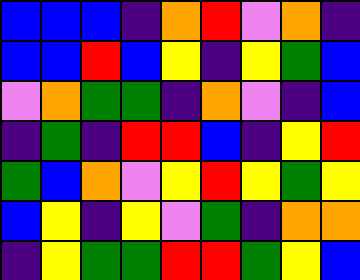[["blue", "blue", "blue", "indigo", "orange", "red", "violet", "orange", "indigo"], ["blue", "blue", "red", "blue", "yellow", "indigo", "yellow", "green", "blue"], ["violet", "orange", "green", "green", "indigo", "orange", "violet", "indigo", "blue"], ["indigo", "green", "indigo", "red", "red", "blue", "indigo", "yellow", "red"], ["green", "blue", "orange", "violet", "yellow", "red", "yellow", "green", "yellow"], ["blue", "yellow", "indigo", "yellow", "violet", "green", "indigo", "orange", "orange"], ["indigo", "yellow", "green", "green", "red", "red", "green", "yellow", "blue"]]